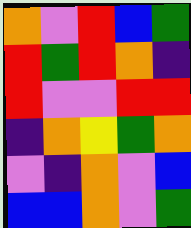[["orange", "violet", "red", "blue", "green"], ["red", "green", "red", "orange", "indigo"], ["red", "violet", "violet", "red", "red"], ["indigo", "orange", "yellow", "green", "orange"], ["violet", "indigo", "orange", "violet", "blue"], ["blue", "blue", "orange", "violet", "green"]]